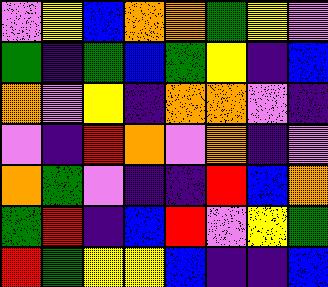[["violet", "yellow", "blue", "orange", "orange", "green", "yellow", "violet"], ["green", "indigo", "green", "blue", "green", "yellow", "indigo", "blue"], ["orange", "violet", "yellow", "indigo", "orange", "orange", "violet", "indigo"], ["violet", "indigo", "red", "orange", "violet", "orange", "indigo", "violet"], ["orange", "green", "violet", "indigo", "indigo", "red", "blue", "orange"], ["green", "red", "indigo", "blue", "red", "violet", "yellow", "green"], ["red", "green", "yellow", "yellow", "blue", "indigo", "indigo", "blue"]]